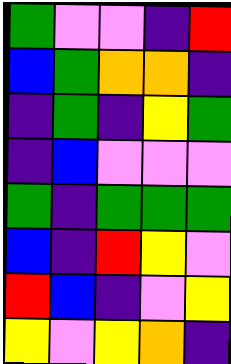[["green", "violet", "violet", "indigo", "red"], ["blue", "green", "orange", "orange", "indigo"], ["indigo", "green", "indigo", "yellow", "green"], ["indigo", "blue", "violet", "violet", "violet"], ["green", "indigo", "green", "green", "green"], ["blue", "indigo", "red", "yellow", "violet"], ["red", "blue", "indigo", "violet", "yellow"], ["yellow", "violet", "yellow", "orange", "indigo"]]